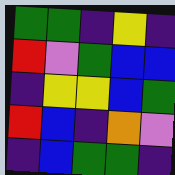[["green", "green", "indigo", "yellow", "indigo"], ["red", "violet", "green", "blue", "blue"], ["indigo", "yellow", "yellow", "blue", "green"], ["red", "blue", "indigo", "orange", "violet"], ["indigo", "blue", "green", "green", "indigo"]]